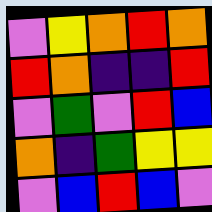[["violet", "yellow", "orange", "red", "orange"], ["red", "orange", "indigo", "indigo", "red"], ["violet", "green", "violet", "red", "blue"], ["orange", "indigo", "green", "yellow", "yellow"], ["violet", "blue", "red", "blue", "violet"]]